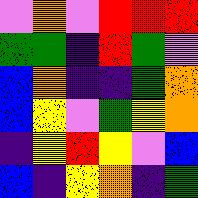[["violet", "orange", "violet", "red", "red", "red"], ["green", "green", "indigo", "red", "green", "violet"], ["blue", "orange", "indigo", "indigo", "green", "orange"], ["blue", "yellow", "violet", "green", "yellow", "orange"], ["indigo", "yellow", "red", "yellow", "violet", "blue"], ["blue", "indigo", "yellow", "orange", "indigo", "green"]]